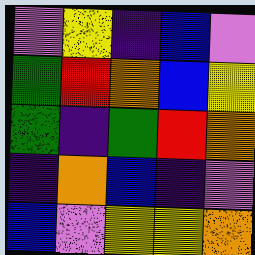[["violet", "yellow", "indigo", "blue", "violet"], ["green", "red", "orange", "blue", "yellow"], ["green", "indigo", "green", "red", "orange"], ["indigo", "orange", "blue", "indigo", "violet"], ["blue", "violet", "yellow", "yellow", "orange"]]